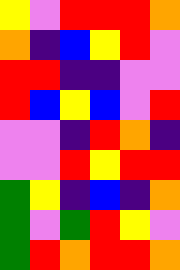[["yellow", "violet", "red", "red", "red", "orange"], ["orange", "indigo", "blue", "yellow", "red", "violet"], ["red", "red", "indigo", "indigo", "violet", "violet"], ["red", "blue", "yellow", "blue", "violet", "red"], ["violet", "violet", "indigo", "red", "orange", "indigo"], ["violet", "violet", "red", "yellow", "red", "red"], ["green", "yellow", "indigo", "blue", "indigo", "orange"], ["green", "violet", "green", "red", "yellow", "violet"], ["green", "red", "orange", "red", "red", "orange"]]